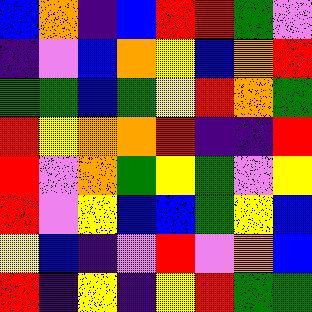[["blue", "orange", "indigo", "blue", "red", "red", "green", "violet"], ["indigo", "violet", "blue", "orange", "yellow", "blue", "orange", "red"], ["green", "green", "blue", "green", "yellow", "red", "orange", "green"], ["red", "yellow", "orange", "orange", "red", "indigo", "indigo", "red"], ["red", "violet", "orange", "green", "yellow", "green", "violet", "yellow"], ["red", "violet", "yellow", "blue", "blue", "green", "yellow", "blue"], ["yellow", "blue", "indigo", "violet", "red", "violet", "orange", "blue"], ["red", "indigo", "yellow", "indigo", "yellow", "red", "green", "green"]]